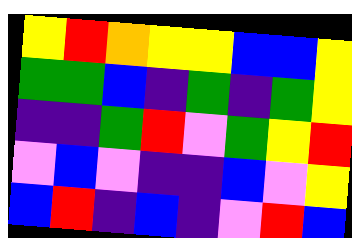[["yellow", "red", "orange", "yellow", "yellow", "blue", "blue", "yellow"], ["green", "green", "blue", "indigo", "green", "indigo", "green", "yellow"], ["indigo", "indigo", "green", "red", "violet", "green", "yellow", "red"], ["violet", "blue", "violet", "indigo", "indigo", "blue", "violet", "yellow"], ["blue", "red", "indigo", "blue", "indigo", "violet", "red", "blue"]]